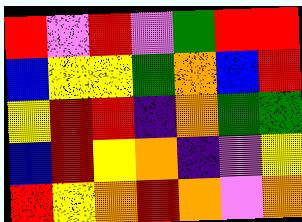[["red", "violet", "red", "violet", "green", "red", "red"], ["blue", "yellow", "yellow", "green", "orange", "blue", "red"], ["yellow", "red", "red", "indigo", "orange", "green", "green"], ["blue", "red", "yellow", "orange", "indigo", "violet", "yellow"], ["red", "yellow", "orange", "red", "orange", "violet", "orange"]]